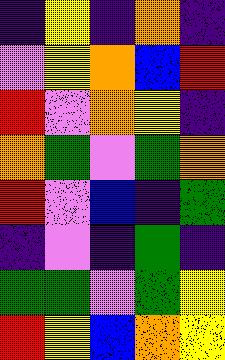[["indigo", "yellow", "indigo", "orange", "indigo"], ["violet", "yellow", "orange", "blue", "red"], ["red", "violet", "orange", "yellow", "indigo"], ["orange", "green", "violet", "green", "orange"], ["red", "violet", "blue", "indigo", "green"], ["indigo", "violet", "indigo", "green", "indigo"], ["green", "green", "violet", "green", "yellow"], ["red", "yellow", "blue", "orange", "yellow"]]